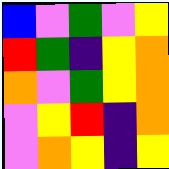[["blue", "violet", "green", "violet", "yellow"], ["red", "green", "indigo", "yellow", "orange"], ["orange", "violet", "green", "yellow", "orange"], ["violet", "yellow", "red", "indigo", "orange"], ["violet", "orange", "yellow", "indigo", "yellow"]]